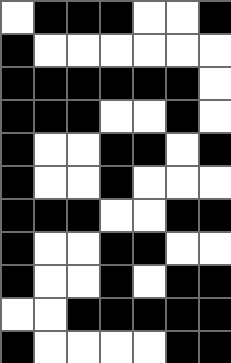[["white", "black", "black", "black", "white", "white", "black"], ["black", "white", "white", "white", "white", "white", "white"], ["black", "black", "black", "black", "black", "black", "white"], ["black", "black", "black", "white", "white", "black", "white"], ["black", "white", "white", "black", "black", "white", "black"], ["black", "white", "white", "black", "white", "white", "white"], ["black", "black", "black", "white", "white", "black", "black"], ["black", "white", "white", "black", "black", "white", "white"], ["black", "white", "white", "black", "white", "black", "black"], ["white", "white", "black", "black", "black", "black", "black"], ["black", "white", "white", "white", "white", "black", "black"]]